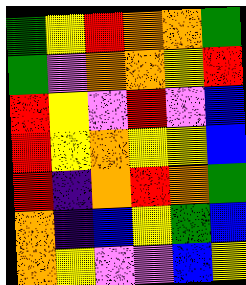[["green", "yellow", "red", "orange", "orange", "green"], ["green", "violet", "orange", "orange", "yellow", "red"], ["red", "yellow", "violet", "red", "violet", "blue"], ["red", "yellow", "orange", "yellow", "yellow", "blue"], ["red", "indigo", "orange", "red", "orange", "green"], ["orange", "indigo", "blue", "yellow", "green", "blue"], ["orange", "yellow", "violet", "violet", "blue", "yellow"]]